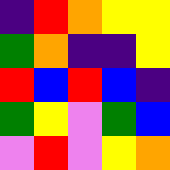[["indigo", "red", "orange", "yellow", "yellow"], ["green", "orange", "indigo", "indigo", "yellow"], ["red", "blue", "red", "blue", "indigo"], ["green", "yellow", "violet", "green", "blue"], ["violet", "red", "violet", "yellow", "orange"]]